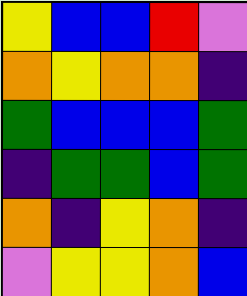[["yellow", "blue", "blue", "red", "violet"], ["orange", "yellow", "orange", "orange", "indigo"], ["green", "blue", "blue", "blue", "green"], ["indigo", "green", "green", "blue", "green"], ["orange", "indigo", "yellow", "orange", "indigo"], ["violet", "yellow", "yellow", "orange", "blue"]]